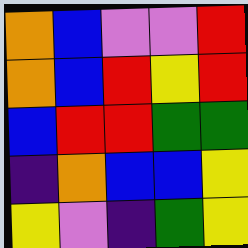[["orange", "blue", "violet", "violet", "red"], ["orange", "blue", "red", "yellow", "red"], ["blue", "red", "red", "green", "green"], ["indigo", "orange", "blue", "blue", "yellow"], ["yellow", "violet", "indigo", "green", "yellow"]]